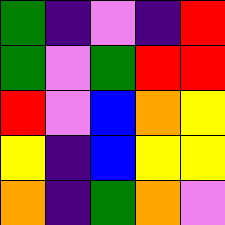[["green", "indigo", "violet", "indigo", "red"], ["green", "violet", "green", "red", "red"], ["red", "violet", "blue", "orange", "yellow"], ["yellow", "indigo", "blue", "yellow", "yellow"], ["orange", "indigo", "green", "orange", "violet"]]